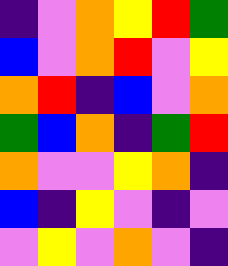[["indigo", "violet", "orange", "yellow", "red", "green"], ["blue", "violet", "orange", "red", "violet", "yellow"], ["orange", "red", "indigo", "blue", "violet", "orange"], ["green", "blue", "orange", "indigo", "green", "red"], ["orange", "violet", "violet", "yellow", "orange", "indigo"], ["blue", "indigo", "yellow", "violet", "indigo", "violet"], ["violet", "yellow", "violet", "orange", "violet", "indigo"]]